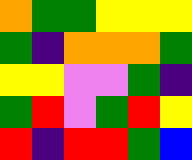[["orange", "green", "green", "yellow", "yellow", "yellow"], ["green", "indigo", "orange", "orange", "orange", "green"], ["yellow", "yellow", "violet", "violet", "green", "indigo"], ["green", "red", "violet", "green", "red", "yellow"], ["red", "indigo", "red", "red", "green", "blue"]]